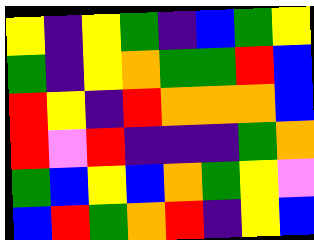[["yellow", "indigo", "yellow", "green", "indigo", "blue", "green", "yellow"], ["green", "indigo", "yellow", "orange", "green", "green", "red", "blue"], ["red", "yellow", "indigo", "red", "orange", "orange", "orange", "blue"], ["red", "violet", "red", "indigo", "indigo", "indigo", "green", "orange"], ["green", "blue", "yellow", "blue", "orange", "green", "yellow", "violet"], ["blue", "red", "green", "orange", "red", "indigo", "yellow", "blue"]]